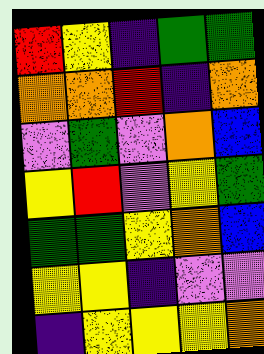[["red", "yellow", "indigo", "green", "green"], ["orange", "orange", "red", "indigo", "orange"], ["violet", "green", "violet", "orange", "blue"], ["yellow", "red", "violet", "yellow", "green"], ["green", "green", "yellow", "orange", "blue"], ["yellow", "yellow", "indigo", "violet", "violet"], ["indigo", "yellow", "yellow", "yellow", "orange"]]